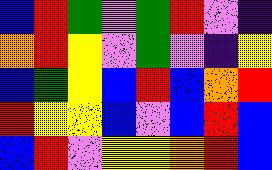[["blue", "red", "green", "violet", "green", "red", "violet", "indigo"], ["orange", "red", "yellow", "violet", "green", "violet", "indigo", "yellow"], ["blue", "green", "yellow", "blue", "red", "blue", "orange", "red"], ["red", "yellow", "yellow", "blue", "violet", "blue", "red", "blue"], ["blue", "red", "violet", "yellow", "yellow", "orange", "red", "blue"]]